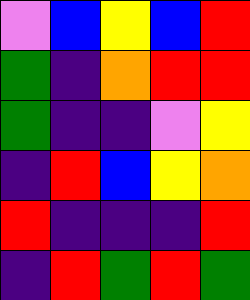[["violet", "blue", "yellow", "blue", "red"], ["green", "indigo", "orange", "red", "red"], ["green", "indigo", "indigo", "violet", "yellow"], ["indigo", "red", "blue", "yellow", "orange"], ["red", "indigo", "indigo", "indigo", "red"], ["indigo", "red", "green", "red", "green"]]